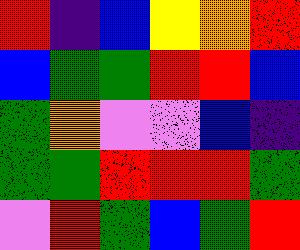[["red", "indigo", "blue", "yellow", "orange", "red"], ["blue", "green", "green", "red", "red", "blue"], ["green", "orange", "violet", "violet", "blue", "indigo"], ["green", "green", "red", "red", "red", "green"], ["violet", "red", "green", "blue", "green", "red"]]